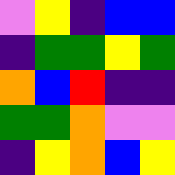[["violet", "yellow", "indigo", "blue", "blue"], ["indigo", "green", "green", "yellow", "green"], ["orange", "blue", "red", "indigo", "indigo"], ["green", "green", "orange", "violet", "violet"], ["indigo", "yellow", "orange", "blue", "yellow"]]